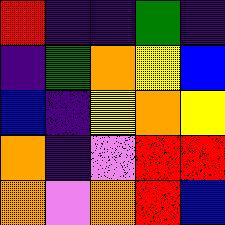[["red", "indigo", "indigo", "green", "indigo"], ["indigo", "green", "orange", "yellow", "blue"], ["blue", "indigo", "yellow", "orange", "yellow"], ["orange", "indigo", "violet", "red", "red"], ["orange", "violet", "orange", "red", "blue"]]